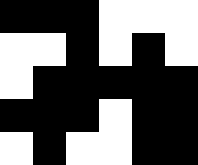[["black", "black", "black", "white", "white", "white"], ["white", "white", "black", "white", "black", "white"], ["white", "black", "black", "black", "black", "black"], ["black", "black", "black", "white", "black", "black"], ["white", "black", "white", "white", "black", "black"]]